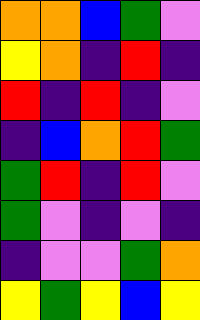[["orange", "orange", "blue", "green", "violet"], ["yellow", "orange", "indigo", "red", "indigo"], ["red", "indigo", "red", "indigo", "violet"], ["indigo", "blue", "orange", "red", "green"], ["green", "red", "indigo", "red", "violet"], ["green", "violet", "indigo", "violet", "indigo"], ["indigo", "violet", "violet", "green", "orange"], ["yellow", "green", "yellow", "blue", "yellow"]]